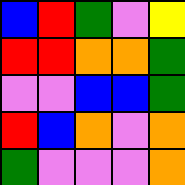[["blue", "red", "green", "violet", "yellow"], ["red", "red", "orange", "orange", "green"], ["violet", "violet", "blue", "blue", "green"], ["red", "blue", "orange", "violet", "orange"], ["green", "violet", "violet", "violet", "orange"]]